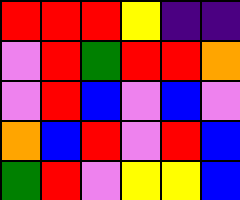[["red", "red", "red", "yellow", "indigo", "indigo"], ["violet", "red", "green", "red", "red", "orange"], ["violet", "red", "blue", "violet", "blue", "violet"], ["orange", "blue", "red", "violet", "red", "blue"], ["green", "red", "violet", "yellow", "yellow", "blue"]]